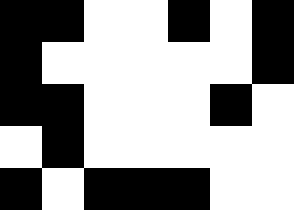[["black", "black", "white", "white", "black", "white", "black"], ["black", "white", "white", "white", "white", "white", "black"], ["black", "black", "white", "white", "white", "black", "white"], ["white", "black", "white", "white", "white", "white", "white"], ["black", "white", "black", "black", "black", "white", "white"]]